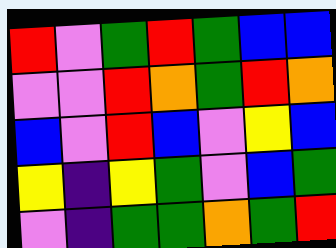[["red", "violet", "green", "red", "green", "blue", "blue"], ["violet", "violet", "red", "orange", "green", "red", "orange"], ["blue", "violet", "red", "blue", "violet", "yellow", "blue"], ["yellow", "indigo", "yellow", "green", "violet", "blue", "green"], ["violet", "indigo", "green", "green", "orange", "green", "red"]]